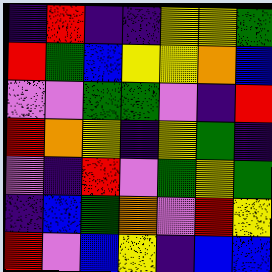[["indigo", "red", "indigo", "indigo", "yellow", "yellow", "green"], ["red", "green", "blue", "yellow", "yellow", "orange", "blue"], ["violet", "violet", "green", "green", "violet", "indigo", "red"], ["red", "orange", "yellow", "indigo", "yellow", "green", "indigo"], ["violet", "indigo", "red", "violet", "green", "yellow", "green"], ["indigo", "blue", "green", "orange", "violet", "red", "yellow"], ["red", "violet", "blue", "yellow", "indigo", "blue", "blue"]]